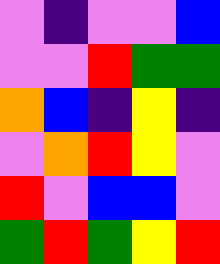[["violet", "indigo", "violet", "violet", "blue"], ["violet", "violet", "red", "green", "green"], ["orange", "blue", "indigo", "yellow", "indigo"], ["violet", "orange", "red", "yellow", "violet"], ["red", "violet", "blue", "blue", "violet"], ["green", "red", "green", "yellow", "red"]]